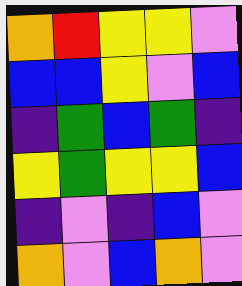[["orange", "red", "yellow", "yellow", "violet"], ["blue", "blue", "yellow", "violet", "blue"], ["indigo", "green", "blue", "green", "indigo"], ["yellow", "green", "yellow", "yellow", "blue"], ["indigo", "violet", "indigo", "blue", "violet"], ["orange", "violet", "blue", "orange", "violet"]]